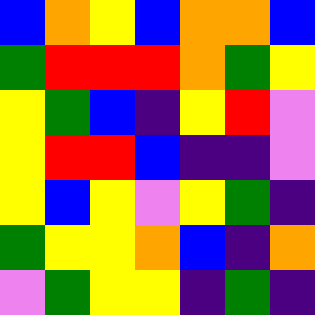[["blue", "orange", "yellow", "blue", "orange", "orange", "blue"], ["green", "red", "red", "red", "orange", "green", "yellow"], ["yellow", "green", "blue", "indigo", "yellow", "red", "violet"], ["yellow", "red", "red", "blue", "indigo", "indigo", "violet"], ["yellow", "blue", "yellow", "violet", "yellow", "green", "indigo"], ["green", "yellow", "yellow", "orange", "blue", "indigo", "orange"], ["violet", "green", "yellow", "yellow", "indigo", "green", "indigo"]]